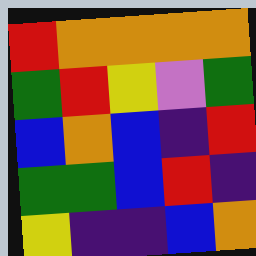[["red", "orange", "orange", "orange", "orange"], ["green", "red", "yellow", "violet", "green"], ["blue", "orange", "blue", "indigo", "red"], ["green", "green", "blue", "red", "indigo"], ["yellow", "indigo", "indigo", "blue", "orange"]]